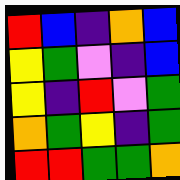[["red", "blue", "indigo", "orange", "blue"], ["yellow", "green", "violet", "indigo", "blue"], ["yellow", "indigo", "red", "violet", "green"], ["orange", "green", "yellow", "indigo", "green"], ["red", "red", "green", "green", "orange"]]